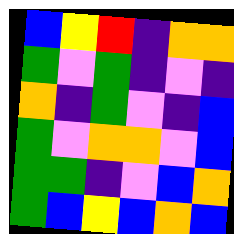[["blue", "yellow", "red", "indigo", "orange", "orange"], ["green", "violet", "green", "indigo", "violet", "indigo"], ["orange", "indigo", "green", "violet", "indigo", "blue"], ["green", "violet", "orange", "orange", "violet", "blue"], ["green", "green", "indigo", "violet", "blue", "orange"], ["green", "blue", "yellow", "blue", "orange", "blue"]]